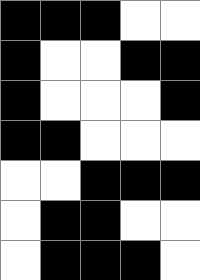[["black", "black", "black", "white", "white"], ["black", "white", "white", "black", "black"], ["black", "white", "white", "white", "black"], ["black", "black", "white", "white", "white"], ["white", "white", "black", "black", "black"], ["white", "black", "black", "white", "white"], ["white", "black", "black", "black", "white"]]